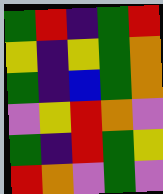[["green", "red", "indigo", "green", "red"], ["yellow", "indigo", "yellow", "green", "orange"], ["green", "indigo", "blue", "green", "orange"], ["violet", "yellow", "red", "orange", "violet"], ["green", "indigo", "red", "green", "yellow"], ["red", "orange", "violet", "green", "violet"]]